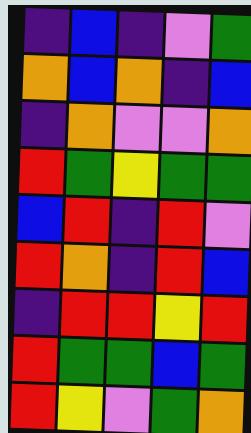[["indigo", "blue", "indigo", "violet", "green"], ["orange", "blue", "orange", "indigo", "blue"], ["indigo", "orange", "violet", "violet", "orange"], ["red", "green", "yellow", "green", "green"], ["blue", "red", "indigo", "red", "violet"], ["red", "orange", "indigo", "red", "blue"], ["indigo", "red", "red", "yellow", "red"], ["red", "green", "green", "blue", "green"], ["red", "yellow", "violet", "green", "orange"]]